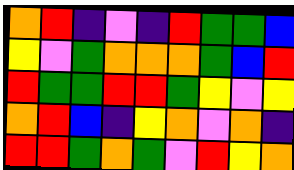[["orange", "red", "indigo", "violet", "indigo", "red", "green", "green", "blue"], ["yellow", "violet", "green", "orange", "orange", "orange", "green", "blue", "red"], ["red", "green", "green", "red", "red", "green", "yellow", "violet", "yellow"], ["orange", "red", "blue", "indigo", "yellow", "orange", "violet", "orange", "indigo"], ["red", "red", "green", "orange", "green", "violet", "red", "yellow", "orange"]]